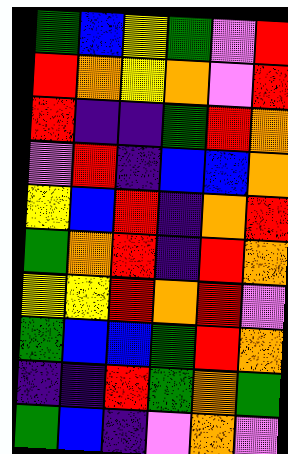[["green", "blue", "yellow", "green", "violet", "red"], ["red", "orange", "yellow", "orange", "violet", "red"], ["red", "indigo", "indigo", "green", "red", "orange"], ["violet", "red", "indigo", "blue", "blue", "orange"], ["yellow", "blue", "red", "indigo", "orange", "red"], ["green", "orange", "red", "indigo", "red", "orange"], ["yellow", "yellow", "red", "orange", "red", "violet"], ["green", "blue", "blue", "green", "red", "orange"], ["indigo", "indigo", "red", "green", "orange", "green"], ["green", "blue", "indigo", "violet", "orange", "violet"]]